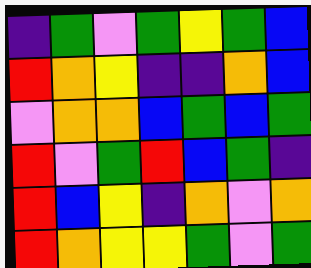[["indigo", "green", "violet", "green", "yellow", "green", "blue"], ["red", "orange", "yellow", "indigo", "indigo", "orange", "blue"], ["violet", "orange", "orange", "blue", "green", "blue", "green"], ["red", "violet", "green", "red", "blue", "green", "indigo"], ["red", "blue", "yellow", "indigo", "orange", "violet", "orange"], ["red", "orange", "yellow", "yellow", "green", "violet", "green"]]